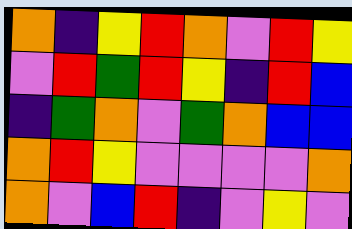[["orange", "indigo", "yellow", "red", "orange", "violet", "red", "yellow"], ["violet", "red", "green", "red", "yellow", "indigo", "red", "blue"], ["indigo", "green", "orange", "violet", "green", "orange", "blue", "blue"], ["orange", "red", "yellow", "violet", "violet", "violet", "violet", "orange"], ["orange", "violet", "blue", "red", "indigo", "violet", "yellow", "violet"]]